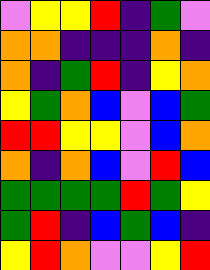[["violet", "yellow", "yellow", "red", "indigo", "green", "violet"], ["orange", "orange", "indigo", "indigo", "indigo", "orange", "indigo"], ["orange", "indigo", "green", "red", "indigo", "yellow", "orange"], ["yellow", "green", "orange", "blue", "violet", "blue", "green"], ["red", "red", "yellow", "yellow", "violet", "blue", "orange"], ["orange", "indigo", "orange", "blue", "violet", "red", "blue"], ["green", "green", "green", "green", "red", "green", "yellow"], ["green", "red", "indigo", "blue", "green", "blue", "indigo"], ["yellow", "red", "orange", "violet", "violet", "yellow", "red"]]